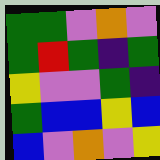[["green", "green", "violet", "orange", "violet"], ["green", "red", "green", "indigo", "green"], ["yellow", "violet", "violet", "green", "indigo"], ["green", "blue", "blue", "yellow", "blue"], ["blue", "violet", "orange", "violet", "yellow"]]